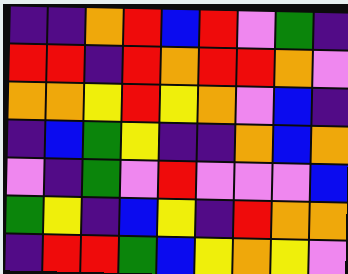[["indigo", "indigo", "orange", "red", "blue", "red", "violet", "green", "indigo"], ["red", "red", "indigo", "red", "orange", "red", "red", "orange", "violet"], ["orange", "orange", "yellow", "red", "yellow", "orange", "violet", "blue", "indigo"], ["indigo", "blue", "green", "yellow", "indigo", "indigo", "orange", "blue", "orange"], ["violet", "indigo", "green", "violet", "red", "violet", "violet", "violet", "blue"], ["green", "yellow", "indigo", "blue", "yellow", "indigo", "red", "orange", "orange"], ["indigo", "red", "red", "green", "blue", "yellow", "orange", "yellow", "violet"]]